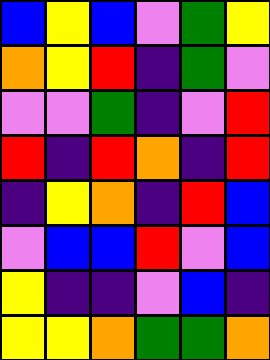[["blue", "yellow", "blue", "violet", "green", "yellow"], ["orange", "yellow", "red", "indigo", "green", "violet"], ["violet", "violet", "green", "indigo", "violet", "red"], ["red", "indigo", "red", "orange", "indigo", "red"], ["indigo", "yellow", "orange", "indigo", "red", "blue"], ["violet", "blue", "blue", "red", "violet", "blue"], ["yellow", "indigo", "indigo", "violet", "blue", "indigo"], ["yellow", "yellow", "orange", "green", "green", "orange"]]